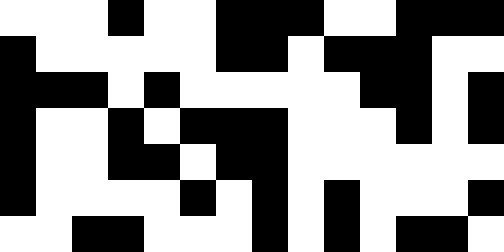[["white", "white", "white", "black", "white", "white", "black", "black", "black", "white", "white", "black", "black", "black"], ["black", "white", "white", "white", "white", "white", "black", "black", "white", "black", "black", "black", "white", "white"], ["black", "black", "black", "white", "black", "white", "white", "white", "white", "white", "black", "black", "white", "black"], ["black", "white", "white", "black", "white", "black", "black", "black", "white", "white", "white", "black", "white", "black"], ["black", "white", "white", "black", "black", "white", "black", "black", "white", "white", "white", "white", "white", "white"], ["black", "white", "white", "white", "white", "black", "white", "black", "white", "black", "white", "white", "white", "black"], ["white", "white", "black", "black", "white", "white", "white", "black", "white", "black", "white", "black", "black", "white"]]